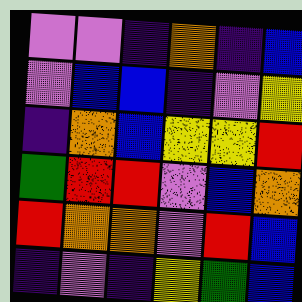[["violet", "violet", "indigo", "orange", "indigo", "blue"], ["violet", "blue", "blue", "indigo", "violet", "yellow"], ["indigo", "orange", "blue", "yellow", "yellow", "red"], ["green", "red", "red", "violet", "blue", "orange"], ["red", "orange", "orange", "violet", "red", "blue"], ["indigo", "violet", "indigo", "yellow", "green", "blue"]]